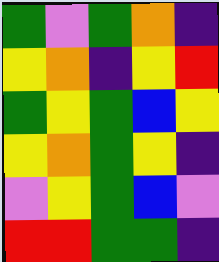[["green", "violet", "green", "orange", "indigo"], ["yellow", "orange", "indigo", "yellow", "red"], ["green", "yellow", "green", "blue", "yellow"], ["yellow", "orange", "green", "yellow", "indigo"], ["violet", "yellow", "green", "blue", "violet"], ["red", "red", "green", "green", "indigo"]]